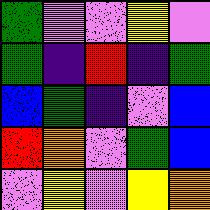[["green", "violet", "violet", "yellow", "violet"], ["green", "indigo", "red", "indigo", "green"], ["blue", "green", "indigo", "violet", "blue"], ["red", "orange", "violet", "green", "blue"], ["violet", "yellow", "violet", "yellow", "orange"]]